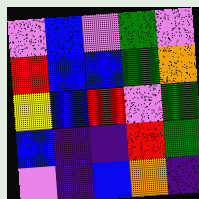[["violet", "blue", "violet", "green", "violet"], ["red", "blue", "blue", "green", "orange"], ["yellow", "blue", "red", "violet", "green"], ["blue", "indigo", "indigo", "red", "green"], ["violet", "indigo", "blue", "orange", "indigo"]]